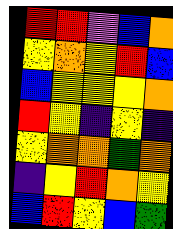[["red", "red", "violet", "blue", "orange"], ["yellow", "orange", "yellow", "red", "blue"], ["blue", "yellow", "yellow", "yellow", "orange"], ["red", "yellow", "indigo", "yellow", "indigo"], ["yellow", "orange", "orange", "green", "orange"], ["indigo", "yellow", "red", "orange", "yellow"], ["blue", "red", "yellow", "blue", "green"]]